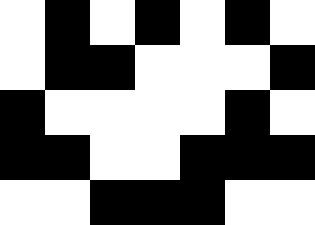[["white", "black", "white", "black", "white", "black", "white"], ["white", "black", "black", "white", "white", "white", "black"], ["black", "white", "white", "white", "white", "black", "white"], ["black", "black", "white", "white", "black", "black", "black"], ["white", "white", "black", "black", "black", "white", "white"]]